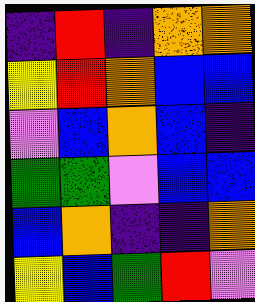[["indigo", "red", "indigo", "orange", "orange"], ["yellow", "red", "orange", "blue", "blue"], ["violet", "blue", "orange", "blue", "indigo"], ["green", "green", "violet", "blue", "blue"], ["blue", "orange", "indigo", "indigo", "orange"], ["yellow", "blue", "green", "red", "violet"]]